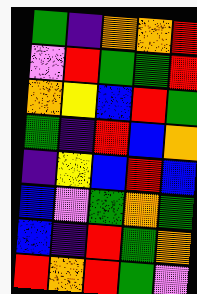[["green", "indigo", "orange", "orange", "red"], ["violet", "red", "green", "green", "red"], ["orange", "yellow", "blue", "red", "green"], ["green", "indigo", "red", "blue", "orange"], ["indigo", "yellow", "blue", "red", "blue"], ["blue", "violet", "green", "orange", "green"], ["blue", "indigo", "red", "green", "orange"], ["red", "orange", "red", "green", "violet"]]